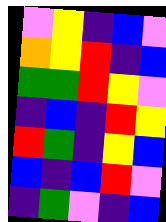[["violet", "yellow", "indigo", "blue", "violet"], ["orange", "yellow", "red", "indigo", "blue"], ["green", "green", "red", "yellow", "violet"], ["indigo", "blue", "indigo", "red", "yellow"], ["red", "green", "indigo", "yellow", "blue"], ["blue", "indigo", "blue", "red", "violet"], ["indigo", "green", "violet", "indigo", "blue"]]